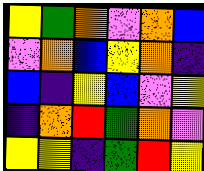[["yellow", "green", "orange", "violet", "orange", "blue"], ["violet", "orange", "blue", "yellow", "orange", "indigo"], ["blue", "indigo", "yellow", "blue", "violet", "yellow"], ["indigo", "orange", "red", "green", "orange", "violet"], ["yellow", "yellow", "indigo", "green", "red", "yellow"]]